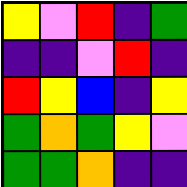[["yellow", "violet", "red", "indigo", "green"], ["indigo", "indigo", "violet", "red", "indigo"], ["red", "yellow", "blue", "indigo", "yellow"], ["green", "orange", "green", "yellow", "violet"], ["green", "green", "orange", "indigo", "indigo"]]